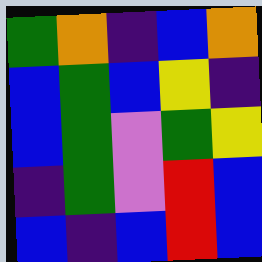[["green", "orange", "indigo", "blue", "orange"], ["blue", "green", "blue", "yellow", "indigo"], ["blue", "green", "violet", "green", "yellow"], ["indigo", "green", "violet", "red", "blue"], ["blue", "indigo", "blue", "red", "blue"]]